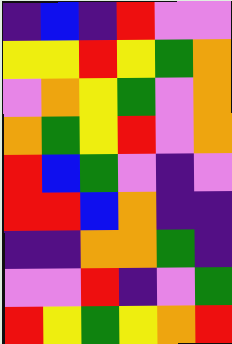[["indigo", "blue", "indigo", "red", "violet", "violet"], ["yellow", "yellow", "red", "yellow", "green", "orange"], ["violet", "orange", "yellow", "green", "violet", "orange"], ["orange", "green", "yellow", "red", "violet", "orange"], ["red", "blue", "green", "violet", "indigo", "violet"], ["red", "red", "blue", "orange", "indigo", "indigo"], ["indigo", "indigo", "orange", "orange", "green", "indigo"], ["violet", "violet", "red", "indigo", "violet", "green"], ["red", "yellow", "green", "yellow", "orange", "red"]]